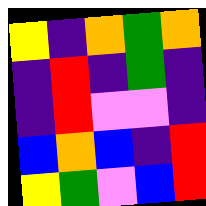[["yellow", "indigo", "orange", "green", "orange"], ["indigo", "red", "indigo", "green", "indigo"], ["indigo", "red", "violet", "violet", "indigo"], ["blue", "orange", "blue", "indigo", "red"], ["yellow", "green", "violet", "blue", "red"]]